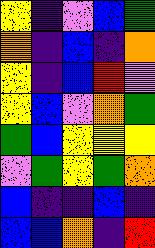[["yellow", "indigo", "violet", "blue", "green"], ["orange", "indigo", "blue", "indigo", "orange"], ["yellow", "indigo", "blue", "red", "violet"], ["yellow", "blue", "violet", "orange", "green"], ["green", "blue", "yellow", "yellow", "yellow"], ["violet", "green", "yellow", "green", "orange"], ["blue", "indigo", "indigo", "blue", "indigo"], ["blue", "blue", "orange", "indigo", "red"]]